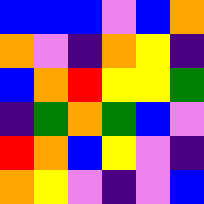[["blue", "blue", "blue", "violet", "blue", "orange"], ["orange", "violet", "indigo", "orange", "yellow", "indigo"], ["blue", "orange", "red", "yellow", "yellow", "green"], ["indigo", "green", "orange", "green", "blue", "violet"], ["red", "orange", "blue", "yellow", "violet", "indigo"], ["orange", "yellow", "violet", "indigo", "violet", "blue"]]